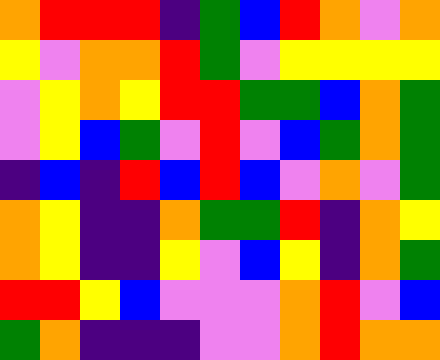[["orange", "red", "red", "red", "indigo", "green", "blue", "red", "orange", "violet", "orange"], ["yellow", "violet", "orange", "orange", "red", "green", "violet", "yellow", "yellow", "yellow", "yellow"], ["violet", "yellow", "orange", "yellow", "red", "red", "green", "green", "blue", "orange", "green"], ["violet", "yellow", "blue", "green", "violet", "red", "violet", "blue", "green", "orange", "green"], ["indigo", "blue", "indigo", "red", "blue", "red", "blue", "violet", "orange", "violet", "green"], ["orange", "yellow", "indigo", "indigo", "orange", "green", "green", "red", "indigo", "orange", "yellow"], ["orange", "yellow", "indigo", "indigo", "yellow", "violet", "blue", "yellow", "indigo", "orange", "green"], ["red", "red", "yellow", "blue", "violet", "violet", "violet", "orange", "red", "violet", "blue"], ["green", "orange", "indigo", "indigo", "indigo", "violet", "violet", "orange", "red", "orange", "orange"]]